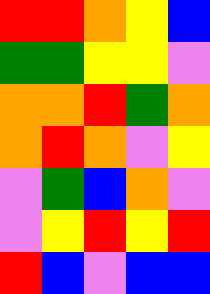[["red", "red", "orange", "yellow", "blue"], ["green", "green", "yellow", "yellow", "violet"], ["orange", "orange", "red", "green", "orange"], ["orange", "red", "orange", "violet", "yellow"], ["violet", "green", "blue", "orange", "violet"], ["violet", "yellow", "red", "yellow", "red"], ["red", "blue", "violet", "blue", "blue"]]